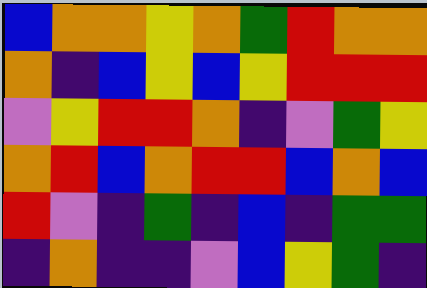[["blue", "orange", "orange", "yellow", "orange", "green", "red", "orange", "orange"], ["orange", "indigo", "blue", "yellow", "blue", "yellow", "red", "red", "red"], ["violet", "yellow", "red", "red", "orange", "indigo", "violet", "green", "yellow"], ["orange", "red", "blue", "orange", "red", "red", "blue", "orange", "blue"], ["red", "violet", "indigo", "green", "indigo", "blue", "indigo", "green", "green"], ["indigo", "orange", "indigo", "indigo", "violet", "blue", "yellow", "green", "indigo"]]